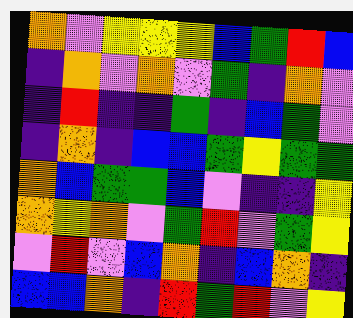[["orange", "violet", "yellow", "yellow", "yellow", "blue", "green", "red", "blue"], ["indigo", "orange", "violet", "orange", "violet", "green", "indigo", "orange", "violet"], ["indigo", "red", "indigo", "indigo", "green", "indigo", "blue", "green", "violet"], ["indigo", "orange", "indigo", "blue", "blue", "green", "yellow", "green", "green"], ["orange", "blue", "green", "green", "blue", "violet", "indigo", "indigo", "yellow"], ["orange", "yellow", "orange", "violet", "green", "red", "violet", "green", "yellow"], ["violet", "red", "violet", "blue", "orange", "indigo", "blue", "orange", "indigo"], ["blue", "blue", "orange", "indigo", "red", "green", "red", "violet", "yellow"]]